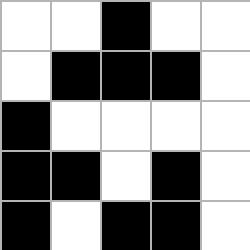[["white", "white", "black", "white", "white"], ["white", "black", "black", "black", "white"], ["black", "white", "white", "white", "white"], ["black", "black", "white", "black", "white"], ["black", "white", "black", "black", "white"]]